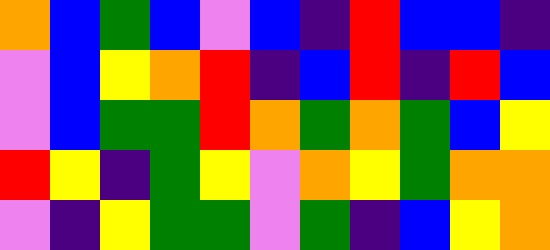[["orange", "blue", "green", "blue", "violet", "blue", "indigo", "red", "blue", "blue", "indigo"], ["violet", "blue", "yellow", "orange", "red", "indigo", "blue", "red", "indigo", "red", "blue"], ["violet", "blue", "green", "green", "red", "orange", "green", "orange", "green", "blue", "yellow"], ["red", "yellow", "indigo", "green", "yellow", "violet", "orange", "yellow", "green", "orange", "orange"], ["violet", "indigo", "yellow", "green", "green", "violet", "green", "indigo", "blue", "yellow", "orange"]]